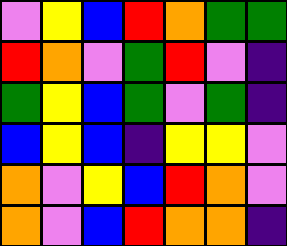[["violet", "yellow", "blue", "red", "orange", "green", "green"], ["red", "orange", "violet", "green", "red", "violet", "indigo"], ["green", "yellow", "blue", "green", "violet", "green", "indigo"], ["blue", "yellow", "blue", "indigo", "yellow", "yellow", "violet"], ["orange", "violet", "yellow", "blue", "red", "orange", "violet"], ["orange", "violet", "blue", "red", "orange", "orange", "indigo"]]